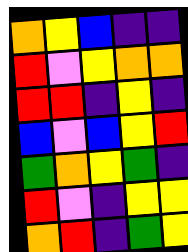[["orange", "yellow", "blue", "indigo", "indigo"], ["red", "violet", "yellow", "orange", "orange"], ["red", "red", "indigo", "yellow", "indigo"], ["blue", "violet", "blue", "yellow", "red"], ["green", "orange", "yellow", "green", "indigo"], ["red", "violet", "indigo", "yellow", "yellow"], ["orange", "red", "indigo", "green", "yellow"]]